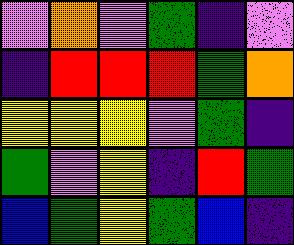[["violet", "orange", "violet", "green", "indigo", "violet"], ["indigo", "red", "red", "red", "green", "orange"], ["yellow", "yellow", "yellow", "violet", "green", "indigo"], ["green", "violet", "yellow", "indigo", "red", "green"], ["blue", "green", "yellow", "green", "blue", "indigo"]]